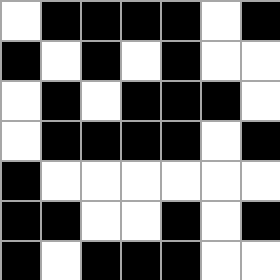[["white", "black", "black", "black", "black", "white", "black"], ["black", "white", "black", "white", "black", "white", "white"], ["white", "black", "white", "black", "black", "black", "white"], ["white", "black", "black", "black", "black", "white", "black"], ["black", "white", "white", "white", "white", "white", "white"], ["black", "black", "white", "white", "black", "white", "black"], ["black", "white", "black", "black", "black", "white", "white"]]